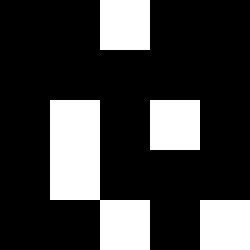[["black", "black", "white", "black", "black"], ["black", "black", "black", "black", "black"], ["black", "white", "black", "white", "black"], ["black", "white", "black", "black", "black"], ["black", "black", "white", "black", "white"]]